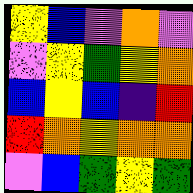[["yellow", "blue", "violet", "orange", "violet"], ["violet", "yellow", "green", "yellow", "orange"], ["blue", "yellow", "blue", "indigo", "red"], ["red", "orange", "yellow", "orange", "orange"], ["violet", "blue", "green", "yellow", "green"]]